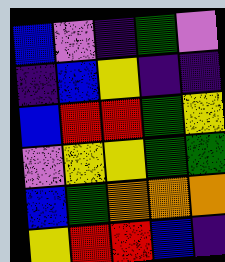[["blue", "violet", "indigo", "green", "violet"], ["indigo", "blue", "yellow", "indigo", "indigo"], ["blue", "red", "red", "green", "yellow"], ["violet", "yellow", "yellow", "green", "green"], ["blue", "green", "orange", "orange", "orange"], ["yellow", "red", "red", "blue", "indigo"]]